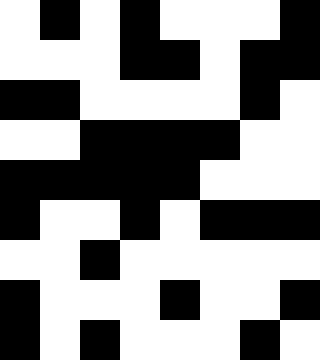[["white", "black", "white", "black", "white", "white", "white", "black"], ["white", "white", "white", "black", "black", "white", "black", "black"], ["black", "black", "white", "white", "white", "white", "black", "white"], ["white", "white", "black", "black", "black", "black", "white", "white"], ["black", "black", "black", "black", "black", "white", "white", "white"], ["black", "white", "white", "black", "white", "black", "black", "black"], ["white", "white", "black", "white", "white", "white", "white", "white"], ["black", "white", "white", "white", "black", "white", "white", "black"], ["black", "white", "black", "white", "white", "white", "black", "white"]]